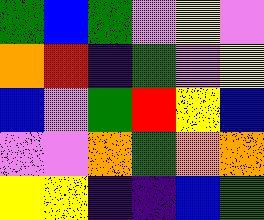[["green", "blue", "green", "violet", "yellow", "violet"], ["orange", "red", "indigo", "green", "violet", "yellow"], ["blue", "violet", "green", "red", "yellow", "blue"], ["violet", "violet", "orange", "green", "orange", "orange"], ["yellow", "yellow", "indigo", "indigo", "blue", "green"]]